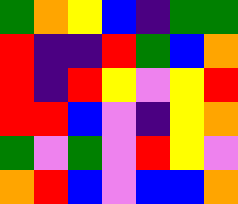[["green", "orange", "yellow", "blue", "indigo", "green", "green"], ["red", "indigo", "indigo", "red", "green", "blue", "orange"], ["red", "indigo", "red", "yellow", "violet", "yellow", "red"], ["red", "red", "blue", "violet", "indigo", "yellow", "orange"], ["green", "violet", "green", "violet", "red", "yellow", "violet"], ["orange", "red", "blue", "violet", "blue", "blue", "orange"]]